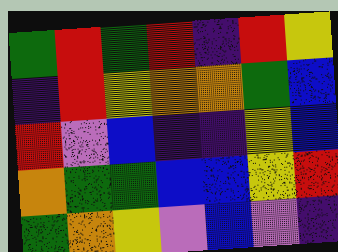[["green", "red", "green", "red", "indigo", "red", "yellow"], ["indigo", "red", "yellow", "orange", "orange", "green", "blue"], ["red", "violet", "blue", "indigo", "indigo", "yellow", "blue"], ["orange", "green", "green", "blue", "blue", "yellow", "red"], ["green", "orange", "yellow", "violet", "blue", "violet", "indigo"]]